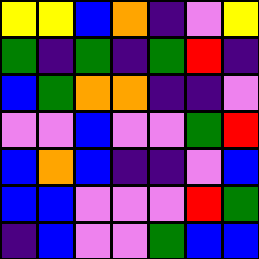[["yellow", "yellow", "blue", "orange", "indigo", "violet", "yellow"], ["green", "indigo", "green", "indigo", "green", "red", "indigo"], ["blue", "green", "orange", "orange", "indigo", "indigo", "violet"], ["violet", "violet", "blue", "violet", "violet", "green", "red"], ["blue", "orange", "blue", "indigo", "indigo", "violet", "blue"], ["blue", "blue", "violet", "violet", "violet", "red", "green"], ["indigo", "blue", "violet", "violet", "green", "blue", "blue"]]